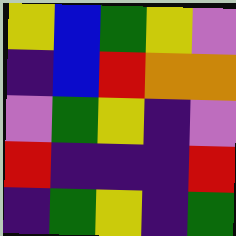[["yellow", "blue", "green", "yellow", "violet"], ["indigo", "blue", "red", "orange", "orange"], ["violet", "green", "yellow", "indigo", "violet"], ["red", "indigo", "indigo", "indigo", "red"], ["indigo", "green", "yellow", "indigo", "green"]]